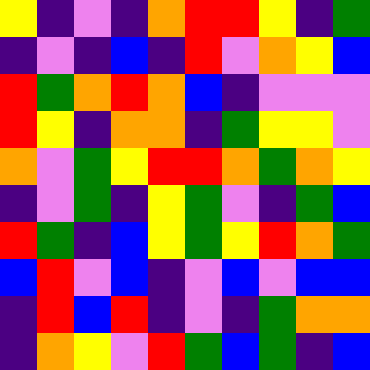[["yellow", "indigo", "violet", "indigo", "orange", "red", "red", "yellow", "indigo", "green"], ["indigo", "violet", "indigo", "blue", "indigo", "red", "violet", "orange", "yellow", "blue"], ["red", "green", "orange", "red", "orange", "blue", "indigo", "violet", "violet", "violet"], ["red", "yellow", "indigo", "orange", "orange", "indigo", "green", "yellow", "yellow", "violet"], ["orange", "violet", "green", "yellow", "red", "red", "orange", "green", "orange", "yellow"], ["indigo", "violet", "green", "indigo", "yellow", "green", "violet", "indigo", "green", "blue"], ["red", "green", "indigo", "blue", "yellow", "green", "yellow", "red", "orange", "green"], ["blue", "red", "violet", "blue", "indigo", "violet", "blue", "violet", "blue", "blue"], ["indigo", "red", "blue", "red", "indigo", "violet", "indigo", "green", "orange", "orange"], ["indigo", "orange", "yellow", "violet", "red", "green", "blue", "green", "indigo", "blue"]]